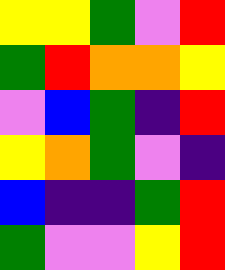[["yellow", "yellow", "green", "violet", "red"], ["green", "red", "orange", "orange", "yellow"], ["violet", "blue", "green", "indigo", "red"], ["yellow", "orange", "green", "violet", "indigo"], ["blue", "indigo", "indigo", "green", "red"], ["green", "violet", "violet", "yellow", "red"]]